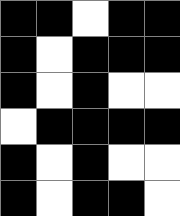[["black", "black", "white", "black", "black"], ["black", "white", "black", "black", "black"], ["black", "white", "black", "white", "white"], ["white", "black", "black", "black", "black"], ["black", "white", "black", "white", "white"], ["black", "white", "black", "black", "white"]]